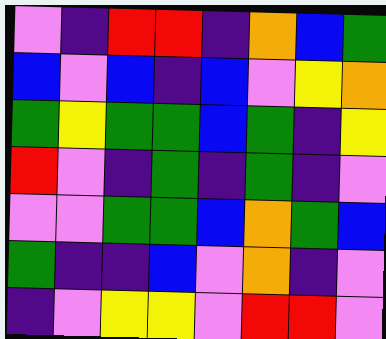[["violet", "indigo", "red", "red", "indigo", "orange", "blue", "green"], ["blue", "violet", "blue", "indigo", "blue", "violet", "yellow", "orange"], ["green", "yellow", "green", "green", "blue", "green", "indigo", "yellow"], ["red", "violet", "indigo", "green", "indigo", "green", "indigo", "violet"], ["violet", "violet", "green", "green", "blue", "orange", "green", "blue"], ["green", "indigo", "indigo", "blue", "violet", "orange", "indigo", "violet"], ["indigo", "violet", "yellow", "yellow", "violet", "red", "red", "violet"]]